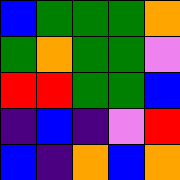[["blue", "green", "green", "green", "orange"], ["green", "orange", "green", "green", "violet"], ["red", "red", "green", "green", "blue"], ["indigo", "blue", "indigo", "violet", "red"], ["blue", "indigo", "orange", "blue", "orange"]]